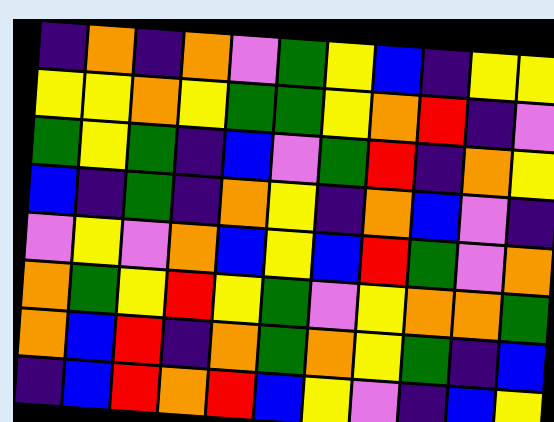[["indigo", "orange", "indigo", "orange", "violet", "green", "yellow", "blue", "indigo", "yellow", "yellow"], ["yellow", "yellow", "orange", "yellow", "green", "green", "yellow", "orange", "red", "indigo", "violet"], ["green", "yellow", "green", "indigo", "blue", "violet", "green", "red", "indigo", "orange", "yellow"], ["blue", "indigo", "green", "indigo", "orange", "yellow", "indigo", "orange", "blue", "violet", "indigo"], ["violet", "yellow", "violet", "orange", "blue", "yellow", "blue", "red", "green", "violet", "orange"], ["orange", "green", "yellow", "red", "yellow", "green", "violet", "yellow", "orange", "orange", "green"], ["orange", "blue", "red", "indigo", "orange", "green", "orange", "yellow", "green", "indigo", "blue"], ["indigo", "blue", "red", "orange", "red", "blue", "yellow", "violet", "indigo", "blue", "yellow"]]